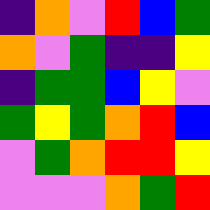[["indigo", "orange", "violet", "red", "blue", "green"], ["orange", "violet", "green", "indigo", "indigo", "yellow"], ["indigo", "green", "green", "blue", "yellow", "violet"], ["green", "yellow", "green", "orange", "red", "blue"], ["violet", "green", "orange", "red", "red", "yellow"], ["violet", "violet", "violet", "orange", "green", "red"]]